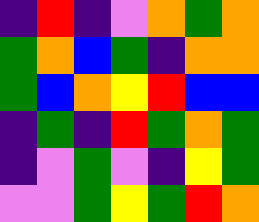[["indigo", "red", "indigo", "violet", "orange", "green", "orange"], ["green", "orange", "blue", "green", "indigo", "orange", "orange"], ["green", "blue", "orange", "yellow", "red", "blue", "blue"], ["indigo", "green", "indigo", "red", "green", "orange", "green"], ["indigo", "violet", "green", "violet", "indigo", "yellow", "green"], ["violet", "violet", "green", "yellow", "green", "red", "orange"]]